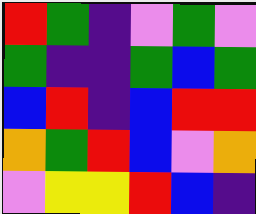[["red", "green", "indigo", "violet", "green", "violet"], ["green", "indigo", "indigo", "green", "blue", "green"], ["blue", "red", "indigo", "blue", "red", "red"], ["orange", "green", "red", "blue", "violet", "orange"], ["violet", "yellow", "yellow", "red", "blue", "indigo"]]